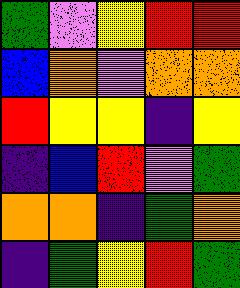[["green", "violet", "yellow", "red", "red"], ["blue", "orange", "violet", "orange", "orange"], ["red", "yellow", "yellow", "indigo", "yellow"], ["indigo", "blue", "red", "violet", "green"], ["orange", "orange", "indigo", "green", "orange"], ["indigo", "green", "yellow", "red", "green"]]